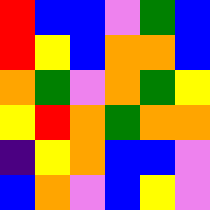[["red", "blue", "blue", "violet", "green", "blue"], ["red", "yellow", "blue", "orange", "orange", "blue"], ["orange", "green", "violet", "orange", "green", "yellow"], ["yellow", "red", "orange", "green", "orange", "orange"], ["indigo", "yellow", "orange", "blue", "blue", "violet"], ["blue", "orange", "violet", "blue", "yellow", "violet"]]